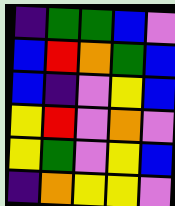[["indigo", "green", "green", "blue", "violet"], ["blue", "red", "orange", "green", "blue"], ["blue", "indigo", "violet", "yellow", "blue"], ["yellow", "red", "violet", "orange", "violet"], ["yellow", "green", "violet", "yellow", "blue"], ["indigo", "orange", "yellow", "yellow", "violet"]]